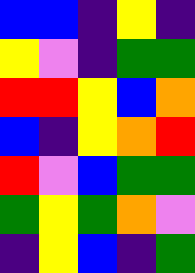[["blue", "blue", "indigo", "yellow", "indigo"], ["yellow", "violet", "indigo", "green", "green"], ["red", "red", "yellow", "blue", "orange"], ["blue", "indigo", "yellow", "orange", "red"], ["red", "violet", "blue", "green", "green"], ["green", "yellow", "green", "orange", "violet"], ["indigo", "yellow", "blue", "indigo", "green"]]